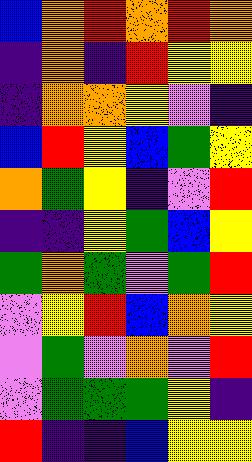[["blue", "orange", "red", "orange", "red", "orange"], ["indigo", "orange", "indigo", "red", "yellow", "yellow"], ["indigo", "orange", "orange", "yellow", "violet", "indigo"], ["blue", "red", "yellow", "blue", "green", "yellow"], ["orange", "green", "yellow", "indigo", "violet", "red"], ["indigo", "indigo", "yellow", "green", "blue", "yellow"], ["green", "orange", "green", "violet", "green", "red"], ["violet", "yellow", "red", "blue", "orange", "yellow"], ["violet", "green", "violet", "orange", "violet", "red"], ["violet", "green", "green", "green", "yellow", "indigo"], ["red", "indigo", "indigo", "blue", "yellow", "yellow"]]